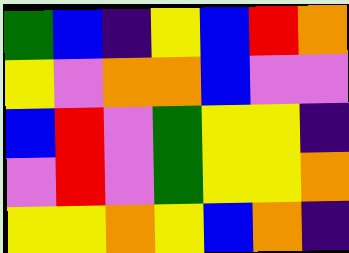[["green", "blue", "indigo", "yellow", "blue", "red", "orange"], ["yellow", "violet", "orange", "orange", "blue", "violet", "violet"], ["blue", "red", "violet", "green", "yellow", "yellow", "indigo"], ["violet", "red", "violet", "green", "yellow", "yellow", "orange"], ["yellow", "yellow", "orange", "yellow", "blue", "orange", "indigo"]]